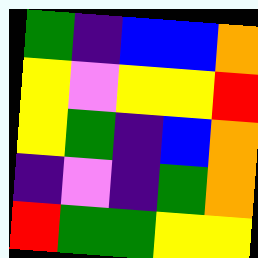[["green", "indigo", "blue", "blue", "orange"], ["yellow", "violet", "yellow", "yellow", "red"], ["yellow", "green", "indigo", "blue", "orange"], ["indigo", "violet", "indigo", "green", "orange"], ["red", "green", "green", "yellow", "yellow"]]